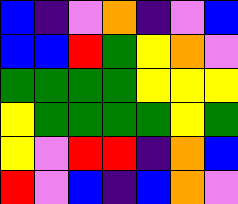[["blue", "indigo", "violet", "orange", "indigo", "violet", "blue"], ["blue", "blue", "red", "green", "yellow", "orange", "violet"], ["green", "green", "green", "green", "yellow", "yellow", "yellow"], ["yellow", "green", "green", "green", "green", "yellow", "green"], ["yellow", "violet", "red", "red", "indigo", "orange", "blue"], ["red", "violet", "blue", "indigo", "blue", "orange", "violet"]]